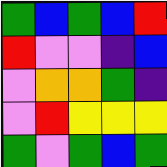[["green", "blue", "green", "blue", "red"], ["red", "violet", "violet", "indigo", "blue"], ["violet", "orange", "orange", "green", "indigo"], ["violet", "red", "yellow", "yellow", "yellow"], ["green", "violet", "green", "blue", "green"]]